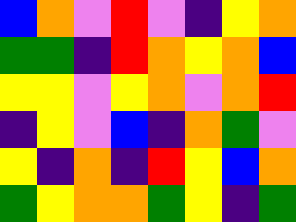[["blue", "orange", "violet", "red", "violet", "indigo", "yellow", "orange"], ["green", "green", "indigo", "red", "orange", "yellow", "orange", "blue"], ["yellow", "yellow", "violet", "yellow", "orange", "violet", "orange", "red"], ["indigo", "yellow", "violet", "blue", "indigo", "orange", "green", "violet"], ["yellow", "indigo", "orange", "indigo", "red", "yellow", "blue", "orange"], ["green", "yellow", "orange", "orange", "green", "yellow", "indigo", "green"]]